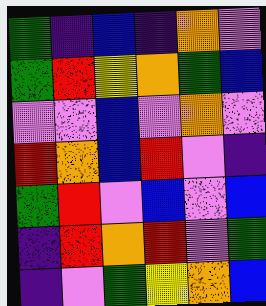[["green", "indigo", "blue", "indigo", "orange", "violet"], ["green", "red", "yellow", "orange", "green", "blue"], ["violet", "violet", "blue", "violet", "orange", "violet"], ["red", "orange", "blue", "red", "violet", "indigo"], ["green", "red", "violet", "blue", "violet", "blue"], ["indigo", "red", "orange", "red", "violet", "green"], ["indigo", "violet", "green", "yellow", "orange", "blue"]]